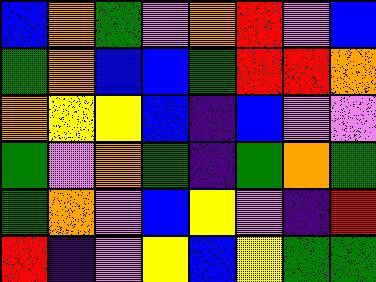[["blue", "orange", "green", "violet", "orange", "red", "violet", "blue"], ["green", "orange", "blue", "blue", "green", "red", "red", "orange"], ["orange", "yellow", "yellow", "blue", "indigo", "blue", "violet", "violet"], ["green", "violet", "orange", "green", "indigo", "green", "orange", "green"], ["green", "orange", "violet", "blue", "yellow", "violet", "indigo", "red"], ["red", "indigo", "violet", "yellow", "blue", "yellow", "green", "green"]]